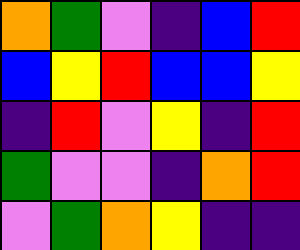[["orange", "green", "violet", "indigo", "blue", "red"], ["blue", "yellow", "red", "blue", "blue", "yellow"], ["indigo", "red", "violet", "yellow", "indigo", "red"], ["green", "violet", "violet", "indigo", "orange", "red"], ["violet", "green", "orange", "yellow", "indigo", "indigo"]]